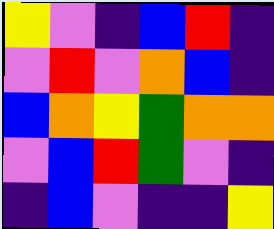[["yellow", "violet", "indigo", "blue", "red", "indigo"], ["violet", "red", "violet", "orange", "blue", "indigo"], ["blue", "orange", "yellow", "green", "orange", "orange"], ["violet", "blue", "red", "green", "violet", "indigo"], ["indigo", "blue", "violet", "indigo", "indigo", "yellow"]]